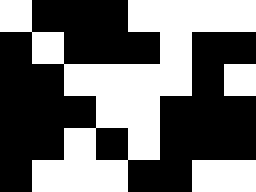[["white", "black", "black", "black", "white", "white", "white", "white"], ["black", "white", "black", "black", "black", "white", "black", "black"], ["black", "black", "white", "white", "white", "white", "black", "white"], ["black", "black", "black", "white", "white", "black", "black", "black"], ["black", "black", "white", "black", "white", "black", "black", "black"], ["black", "white", "white", "white", "black", "black", "white", "white"]]